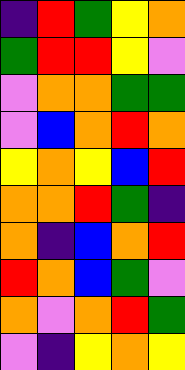[["indigo", "red", "green", "yellow", "orange"], ["green", "red", "red", "yellow", "violet"], ["violet", "orange", "orange", "green", "green"], ["violet", "blue", "orange", "red", "orange"], ["yellow", "orange", "yellow", "blue", "red"], ["orange", "orange", "red", "green", "indigo"], ["orange", "indigo", "blue", "orange", "red"], ["red", "orange", "blue", "green", "violet"], ["orange", "violet", "orange", "red", "green"], ["violet", "indigo", "yellow", "orange", "yellow"]]